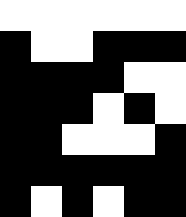[["white", "white", "white", "white", "white", "white"], ["black", "white", "white", "black", "black", "black"], ["black", "black", "black", "black", "white", "white"], ["black", "black", "black", "white", "black", "white"], ["black", "black", "white", "white", "white", "black"], ["black", "black", "black", "black", "black", "black"], ["black", "white", "black", "white", "black", "black"]]